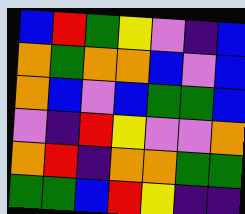[["blue", "red", "green", "yellow", "violet", "indigo", "blue"], ["orange", "green", "orange", "orange", "blue", "violet", "blue"], ["orange", "blue", "violet", "blue", "green", "green", "blue"], ["violet", "indigo", "red", "yellow", "violet", "violet", "orange"], ["orange", "red", "indigo", "orange", "orange", "green", "green"], ["green", "green", "blue", "red", "yellow", "indigo", "indigo"]]